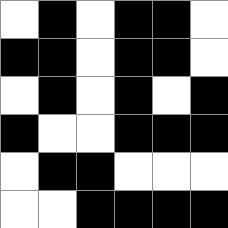[["white", "black", "white", "black", "black", "white"], ["black", "black", "white", "black", "black", "white"], ["white", "black", "white", "black", "white", "black"], ["black", "white", "white", "black", "black", "black"], ["white", "black", "black", "white", "white", "white"], ["white", "white", "black", "black", "black", "black"]]